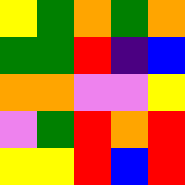[["yellow", "green", "orange", "green", "orange"], ["green", "green", "red", "indigo", "blue"], ["orange", "orange", "violet", "violet", "yellow"], ["violet", "green", "red", "orange", "red"], ["yellow", "yellow", "red", "blue", "red"]]